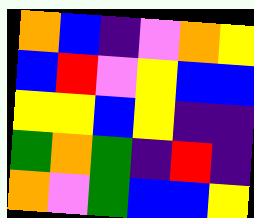[["orange", "blue", "indigo", "violet", "orange", "yellow"], ["blue", "red", "violet", "yellow", "blue", "blue"], ["yellow", "yellow", "blue", "yellow", "indigo", "indigo"], ["green", "orange", "green", "indigo", "red", "indigo"], ["orange", "violet", "green", "blue", "blue", "yellow"]]